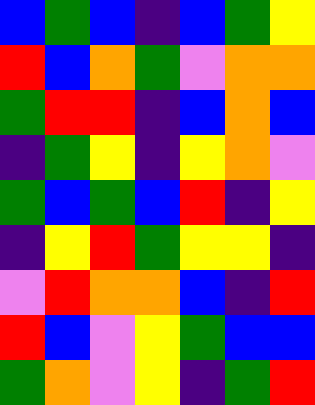[["blue", "green", "blue", "indigo", "blue", "green", "yellow"], ["red", "blue", "orange", "green", "violet", "orange", "orange"], ["green", "red", "red", "indigo", "blue", "orange", "blue"], ["indigo", "green", "yellow", "indigo", "yellow", "orange", "violet"], ["green", "blue", "green", "blue", "red", "indigo", "yellow"], ["indigo", "yellow", "red", "green", "yellow", "yellow", "indigo"], ["violet", "red", "orange", "orange", "blue", "indigo", "red"], ["red", "blue", "violet", "yellow", "green", "blue", "blue"], ["green", "orange", "violet", "yellow", "indigo", "green", "red"]]